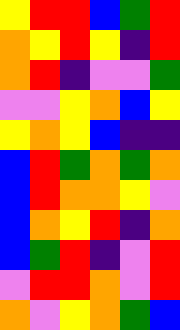[["yellow", "red", "red", "blue", "green", "red"], ["orange", "yellow", "red", "yellow", "indigo", "red"], ["orange", "red", "indigo", "violet", "violet", "green"], ["violet", "violet", "yellow", "orange", "blue", "yellow"], ["yellow", "orange", "yellow", "blue", "indigo", "indigo"], ["blue", "red", "green", "orange", "green", "orange"], ["blue", "red", "orange", "orange", "yellow", "violet"], ["blue", "orange", "yellow", "red", "indigo", "orange"], ["blue", "green", "red", "indigo", "violet", "red"], ["violet", "red", "red", "orange", "violet", "red"], ["orange", "violet", "yellow", "orange", "green", "blue"]]